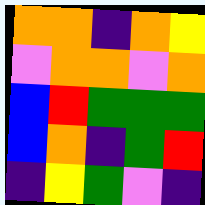[["orange", "orange", "indigo", "orange", "yellow"], ["violet", "orange", "orange", "violet", "orange"], ["blue", "red", "green", "green", "green"], ["blue", "orange", "indigo", "green", "red"], ["indigo", "yellow", "green", "violet", "indigo"]]